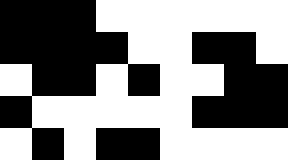[["black", "black", "black", "white", "white", "white", "white", "white", "white"], ["black", "black", "black", "black", "white", "white", "black", "black", "white"], ["white", "black", "black", "white", "black", "white", "white", "black", "black"], ["black", "white", "white", "white", "white", "white", "black", "black", "black"], ["white", "black", "white", "black", "black", "white", "white", "white", "white"]]